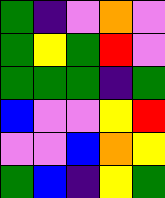[["green", "indigo", "violet", "orange", "violet"], ["green", "yellow", "green", "red", "violet"], ["green", "green", "green", "indigo", "green"], ["blue", "violet", "violet", "yellow", "red"], ["violet", "violet", "blue", "orange", "yellow"], ["green", "blue", "indigo", "yellow", "green"]]